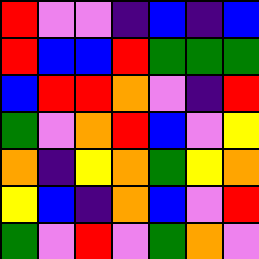[["red", "violet", "violet", "indigo", "blue", "indigo", "blue"], ["red", "blue", "blue", "red", "green", "green", "green"], ["blue", "red", "red", "orange", "violet", "indigo", "red"], ["green", "violet", "orange", "red", "blue", "violet", "yellow"], ["orange", "indigo", "yellow", "orange", "green", "yellow", "orange"], ["yellow", "blue", "indigo", "orange", "blue", "violet", "red"], ["green", "violet", "red", "violet", "green", "orange", "violet"]]